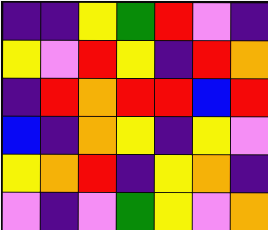[["indigo", "indigo", "yellow", "green", "red", "violet", "indigo"], ["yellow", "violet", "red", "yellow", "indigo", "red", "orange"], ["indigo", "red", "orange", "red", "red", "blue", "red"], ["blue", "indigo", "orange", "yellow", "indigo", "yellow", "violet"], ["yellow", "orange", "red", "indigo", "yellow", "orange", "indigo"], ["violet", "indigo", "violet", "green", "yellow", "violet", "orange"]]